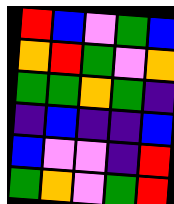[["red", "blue", "violet", "green", "blue"], ["orange", "red", "green", "violet", "orange"], ["green", "green", "orange", "green", "indigo"], ["indigo", "blue", "indigo", "indigo", "blue"], ["blue", "violet", "violet", "indigo", "red"], ["green", "orange", "violet", "green", "red"]]